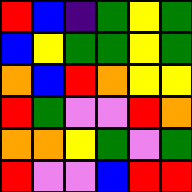[["red", "blue", "indigo", "green", "yellow", "green"], ["blue", "yellow", "green", "green", "yellow", "green"], ["orange", "blue", "red", "orange", "yellow", "yellow"], ["red", "green", "violet", "violet", "red", "orange"], ["orange", "orange", "yellow", "green", "violet", "green"], ["red", "violet", "violet", "blue", "red", "red"]]